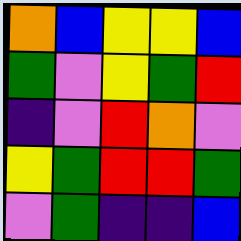[["orange", "blue", "yellow", "yellow", "blue"], ["green", "violet", "yellow", "green", "red"], ["indigo", "violet", "red", "orange", "violet"], ["yellow", "green", "red", "red", "green"], ["violet", "green", "indigo", "indigo", "blue"]]